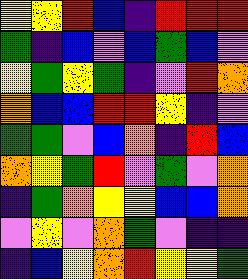[["yellow", "yellow", "red", "blue", "indigo", "red", "red", "red"], ["green", "indigo", "blue", "violet", "blue", "green", "blue", "violet"], ["yellow", "green", "yellow", "green", "indigo", "violet", "red", "orange"], ["orange", "blue", "blue", "red", "red", "yellow", "indigo", "violet"], ["green", "green", "violet", "blue", "orange", "indigo", "red", "blue"], ["orange", "yellow", "green", "red", "violet", "green", "violet", "orange"], ["indigo", "green", "orange", "yellow", "yellow", "blue", "blue", "orange"], ["violet", "yellow", "violet", "orange", "green", "violet", "indigo", "indigo"], ["indigo", "blue", "yellow", "orange", "red", "yellow", "yellow", "green"]]